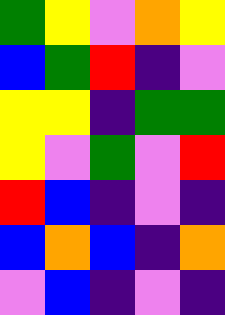[["green", "yellow", "violet", "orange", "yellow"], ["blue", "green", "red", "indigo", "violet"], ["yellow", "yellow", "indigo", "green", "green"], ["yellow", "violet", "green", "violet", "red"], ["red", "blue", "indigo", "violet", "indigo"], ["blue", "orange", "blue", "indigo", "orange"], ["violet", "blue", "indigo", "violet", "indigo"]]